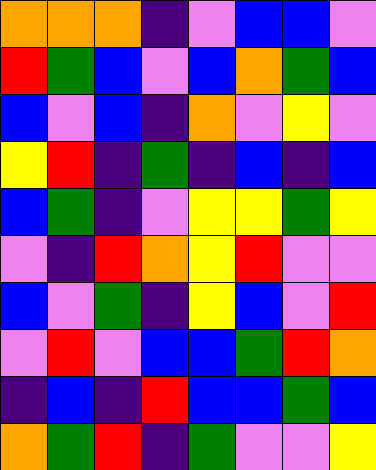[["orange", "orange", "orange", "indigo", "violet", "blue", "blue", "violet"], ["red", "green", "blue", "violet", "blue", "orange", "green", "blue"], ["blue", "violet", "blue", "indigo", "orange", "violet", "yellow", "violet"], ["yellow", "red", "indigo", "green", "indigo", "blue", "indigo", "blue"], ["blue", "green", "indigo", "violet", "yellow", "yellow", "green", "yellow"], ["violet", "indigo", "red", "orange", "yellow", "red", "violet", "violet"], ["blue", "violet", "green", "indigo", "yellow", "blue", "violet", "red"], ["violet", "red", "violet", "blue", "blue", "green", "red", "orange"], ["indigo", "blue", "indigo", "red", "blue", "blue", "green", "blue"], ["orange", "green", "red", "indigo", "green", "violet", "violet", "yellow"]]